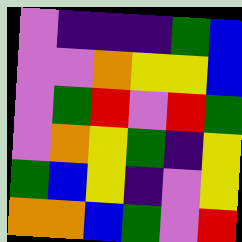[["violet", "indigo", "indigo", "indigo", "green", "blue"], ["violet", "violet", "orange", "yellow", "yellow", "blue"], ["violet", "green", "red", "violet", "red", "green"], ["violet", "orange", "yellow", "green", "indigo", "yellow"], ["green", "blue", "yellow", "indigo", "violet", "yellow"], ["orange", "orange", "blue", "green", "violet", "red"]]